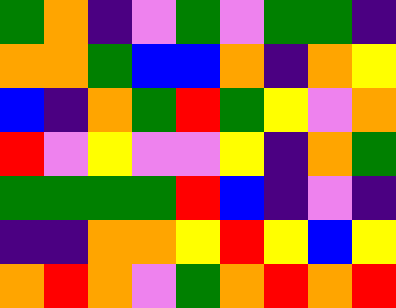[["green", "orange", "indigo", "violet", "green", "violet", "green", "green", "indigo"], ["orange", "orange", "green", "blue", "blue", "orange", "indigo", "orange", "yellow"], ["blue", "indigo", "orange", "green", "red", "green", "yellow", "violet", "orange"], ["red", "violet", "yellow", "violet", "violet", "yellow", "indigo", "orange", "green"], ["green", "green", "green", "green", "red", "blue", "indigo", "violet", "indigo"], ["indigo", "indigo", "orange", "orange", "yellow", "red", "yellow", "blue", "yellow"], ["orange", "red", "orange", "violet", "green", "orange", "red", "orange", "red"]]